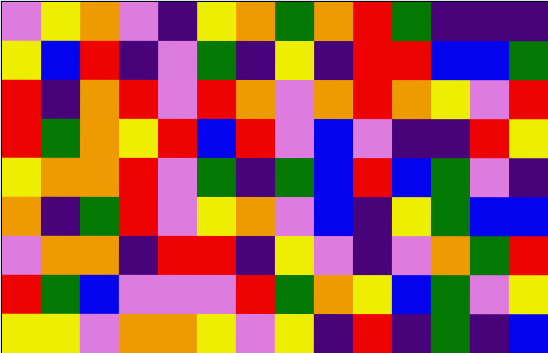[["violet", "yellow", "orange", "violet", "indigo", "yellow", "orange", "green", "orange", "red", "green", "indigo", "indigo", "indigo"], ["yellow", "blue", "red", "indigo", "violet", "green", "indigo", "yellow", "indigo", "red", "red", "blue", "blue", "green"], ["red", "indigo", "orange", "red", "violet", "red", "orange", "violet", "orange", "red", "orange", "yellow", "violet", "red"], ["red", "green", "orange", "yellow", "red", "blue", "red", "violet", "blue", "violet", "indigo", "indigo", "red", "yellow"], ["yellow", "orange", "orange", "red", "violet", "green", "indigo", "green", "blue", "red", "blue", "green", "violet", "indigo"], ["orange", "indigo", "green", "red", "violet", "yellow", "orange", "violet", "blue", "indigo", "yellow", "green", "blue", "blue"], ["violet", "orange", "orange", "indigo", "red", "red", "indigo", "yellow", "violet", "indigo", "violet", "orange", "green", "red"], ["red", "green", "blue", "violet", "violet", "violet", "red", "green", "orange", "yellow", "blue", "green", "violet", "yellow"], ["yellow", "yellow", "violet", "orange", "orange", "yellow", "violet", "yellow", "indigo", "red", "indigo", "green", "indigo", "blue"]]